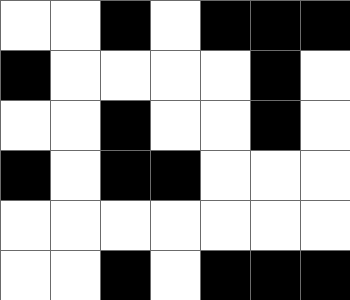[["white", "white", "black", "white", "black", "black", "black"], ["black", "white", "white", "white", "white", "black", "white"], ["white", "white", "black", "white", "white", "black", "white"], ["black", "white", "black", "black", "white", "white", "white"], ["white", "white", "white", "white", "white", "white", "white"], ["white", "white", "black", "white", "black", "black", "black"]]